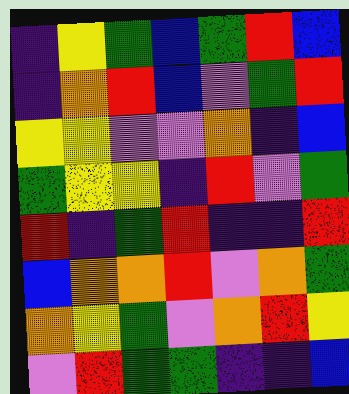[["indigo", "yellow", "green", "blue", "green", "red", "blue"], ["indigo", "orange", "red", "blue", "violet", "green", "red"], ["yellow", "yellow", "violet", "violet", "orange", "indigo", "blue"], ["green", "yellow", "yellow", "indigo", "red", "violet", "green"], ["red", "indigo", "green", "red", "indigo", "indigo", "red"], ["blue", "orange", "orange", "red", "violet", "orange", "green"], ["orange", "yellow", "green", "violet", "orange", "red", "yellow"], ["violet", "red", "green", "green", "indigo", "indigo", "blue"]]